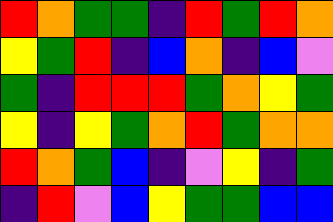[["red", "orange", "green", "green", "indigo", "red", "green", "red", "orange"], ["yellow", "green", "red", "indigo", "blue", "orange", "indigo", "blue", "violet"], ["green", "indigo", "red", "red", "red", "green", "orange", "yellow", "green"], ["yellow", "indigo", "yellow", "green", "orange", "red", "green", "orange", "orange"], ["red", "orange", "green", "blue", "indigo", "violet", "yellow", "indigo", "green"], ["indigo", "red", "violet", "blue", "yellow", "green", "green", "blue", "blue"]]